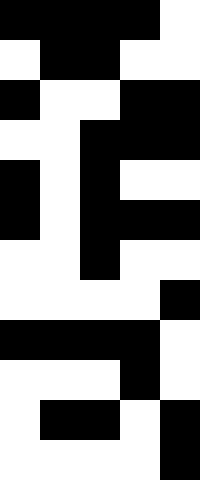[["black", "black", "black", "black", "white"], ["white", "black", "black", "white", "white"], ["black", "white", "white", "black", "black"], ["white", "white", "black", "black", "black"], ["black", "white", "black", "white", "white"], ["black", "white", "black", "black", "black"], ["white", "white", "black", "white", "white"], ["white", "white", "white", "white", "black"], ["black", "black", "black", "black", "white"], ["white", "white", "white", "black", "white"], ["white", "black", "black", "white", "black"], ["white", "white", "white", "white", "black"]]